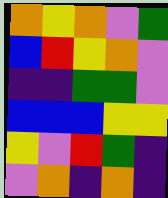[["orange", "yellow", "orange", "violet", "green"], ["blue", "red", "yellow", "orange", "violet"], ["indigo", "indigo", "green", "green", "violet"], ["blue", "blue", "blue", "yellow", "yellow"], ["yellow", "violet", "red", "green", "indigo"], ["violet", "orange", "indigo", "orange", "indigo"]]